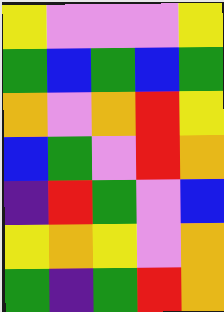[["yellow", "violet", "violet", "violet", "yellow"], ["green", "blue", "green", "blue", "green"], ["orange", "violet", "orange", "red", "yellow"], ["blue", "green", "violet", "red", "orange"], ["indigo", "red", "green", "violet", "blue"], ["yellow", "orange", "yellow", "violet", "orange"], ["green", "indigo", "green", "red", "orange"]]